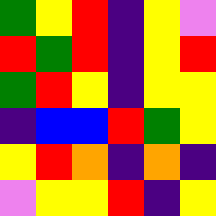[["green", "yellow", "red", "indigo", "yellow", "violet"], ["red", "green", "red", "indigo", "yellow", "red"], ["green", "red", "yellow", "indigo", "yellow", "yellow"], ["indigo", "blue", "blue", "red", "green", "yellow"], ["yellow", "red", "orange", "indigo", "orange", "indigo"], ["violet", "yellow", "yellow", "red", "indigo", "yellow"]]